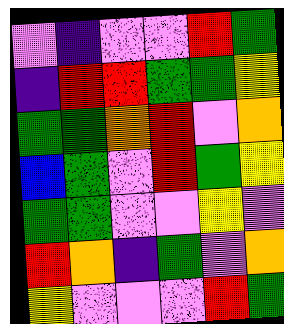[["violet", "indigo", "violet", "violet", "red", "green"], ["indigo", "red", "red", "green", "green", "yellow"], ["green", "green", "orange", "red", "violet", "orange"], ["blue", "green", "violet", "red", "green", "yellow"], ["green", "green", "violet", "violet", "yellow", "violet"], ["red", "orange", "indigo", "green", "violet", "orange"], ["yellow", "violet", "violet", "violet", "red", "green"]]